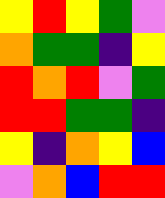[["yellow", "red", "yellow", "green", "violet"], ["orange", "green", "green", "indigo", "yellow"], ["red", "orange", "red", "violet", "green"], ["red", "red", "green", "green", "indigo"], ["yellow", "indigo", "orange", "yellow", "blue"], ["violet", "orange", "blue", "red", "red"]]